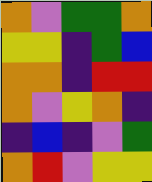[["orange", "violet", "green", "green", "orange"], ["yellow", "yellow", "indigo", "green", "blue"], ["orange", "orange", "indigo", "red", "red"], ["orange", "violet", "yellow", "orange", "indigo"], ["indigo", "blue", "indigo", "violet", "green"], ["orange", "red", "violet", "yellow", "yellow"]]